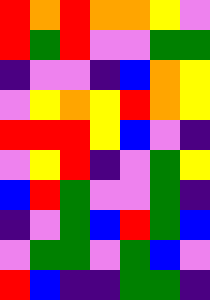[["red", "orange", "red", "orange", "orange", "yellow", "violet"], ["red", "green", "red", "violet", "violet", "green", "green"], ["indigo", "violet", "violet", "indigo", "blue", "orange", "yellow"], ["violet", "yellow", "orange", "yellow", "red", "orange", "yellow"], ["red", "red", "red", "yellow", "blue", "violet", "indigo"], ["violet", "yellow", "red", "indigo", "violet", "green", "yellow"], ["blue", "red", "green", "violet", "violet", "green", "indigo"], ["indigo", "violet", "green", "blue", "red", "green", "blue"], ["violet", "green", "green", "violet", "green", "blue", "violet"], ["red", "blue", "indigo", "indigo", "green", "green", "indigo"]]